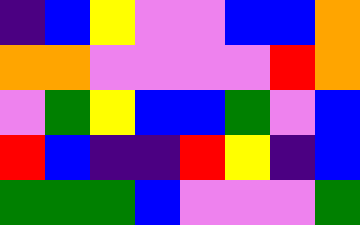[["indigo", "blue", "yellow", "violet", "violet", "blue", "blue", "orange"], ["orange", "orange", "violet", "violet", "violet", "violet", "red", "orange"], ["violet", "green", "yellow", "blue", "blue", "green", "violet", "blue"], ["red", "blue", "indigo", "indigo", "red", "yellow", "indigo", "blue"], ["green", "green", "green", "blue", "violet", "violet", "violet", "green"]]